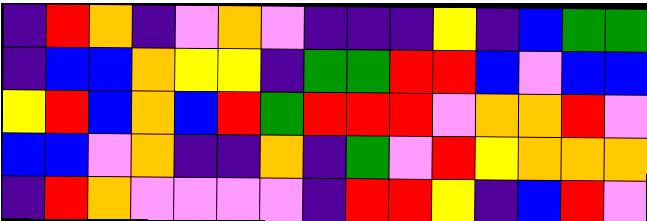[["indigo", "red", "orange", "indigo", "violet", "orange", "violet", "indigo", "indigo", "indigo", "yellow", "indigo", "blue", "green", "green"], ["indigo", "blue", "blue", "orange", "yellow", "yellow", "indigo", "green", "green", "red", "red", "blue", "violet", "blue", "blue"], ["yellow", "red", "blue", "orange", "blue", "red", "green", "red", "red", "red", "violet", "orange", "orange", "red", "violet"], ["blue", "blue", "violet", "orange", "indigo", "indigo", "orange", "indigo", "green", "violet", "red", "yellow", "orange", "orange", "orange"], ["indigo", "red", "orange", "violet", "violet", "violet", "violet", "indigo", "red", "red", "yellow", "indigo", "blue", "red", "violet"]]